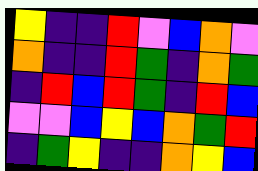[["yellow", "indigo", "indigo", "red", "violet", "blue", "orange", "violet"], ["orange", "indigo", "indigo", "red", "green", "indigo", "orange", "green"], ["indigo", "red", "blue", "red", "green", "indigo", "red", "blue"], ["violet", "violet", "blue", "yellow", "blue", "orange", "green", "red"], ["indigo", "green", "yellow", "indigo", "indigo", "orange", "yellow", "blue"]]